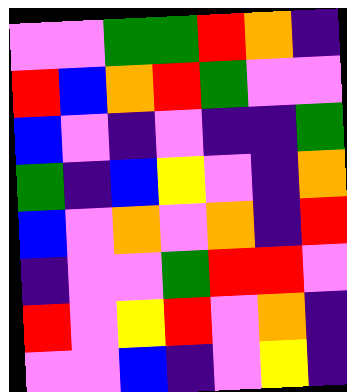[["violet", "violet", "green", "green", "red", "orange", "indigo"], ["red", "blue", "orange", "red", "green", "violet", "violet"], ["blue", "violet", "indigo", "violet", "indigo", "indigo", "green"], ["green", "indigo", "blue", "yellow", "violet", "indigo", "orange"], ["blue", "violet", "orange", "violet", "orange", "indigo", "red"], ["indigo", "violet", "violet", "green", "red", "red", "violet"], ["red", "violet", "yellow", "red", "violet", "orange", "indigo"], ["violet", "violet", "blue", "indigo", "violet", "yellow", "indigo"]]